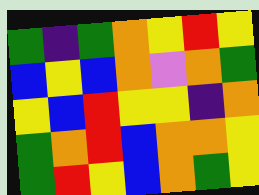[["green", "indigo", "green", "orange", "yellow", "red", "yellow"], ["blue", "yellow", "blue", "orange", "violet", "orange", "green"], ["yellow", "blue", "red", "yellow", "yellow", "indigo", "orange"], ["green", "orange", "red", "blue", "orange", "orange", "yellow"], ["green", "red", "yellow", "blue", "orange", "green", "yellow"]]